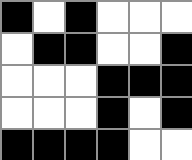[["black", "white", "black", "white", "white", "white"], ["white", "black", "black", "white", "white", "black"], ["white", "white", "white", "black", "black", "black"], ["white", "white", "white", "black", "white", "black"], ["black", "black", "black", "black", "white", "white"]]